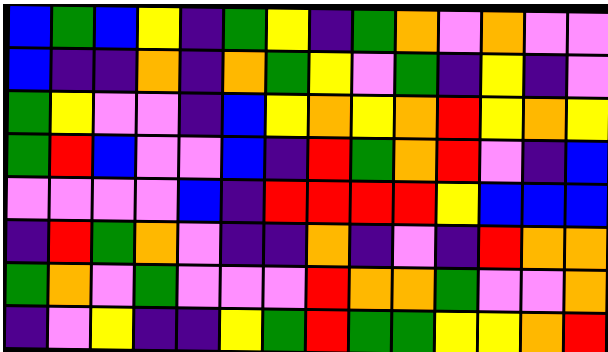[["blue", "green", "blue", "yellow", "indigo", "green", "yellow", "indigo", "green", "orange", "violet", "orange", "violet", "violet"], ["blue", "indigo", "indigo", "orange", "indigo", "orange", "green", "yellow", "violet", "green", "indigo", "yellow", "indigo", "violet"], ["green", "yellow", "violet", "violet", "indigo", "blue", "yellow", "orange", "yellow", "orange", "red", "yellow", "orange", "yellow"], ["green", "red", "blue", "violet", "violet", "blue", "indigo", "red", "green", "orange", "red", "violet", "indigo", "blue"], ["violet", "violet", "violet", "violet", "blue", "indigo", "red", "red", "red", "red", "yellow", "blue", "blue", "blue"], ["indigo", "red", "green", "orange", "violet", "indigo", "indigo", "orange", "indigo", "violet", "indigo", "red", "orange", "orange"], ["green", "orange", "violet", "green", "violet", "violet", "violet", "red", "orange", "orange", "green", "violet", "violet", "orange"], ["indigo", "violet", "yellow", "indigo", "indigo", "yellow", "green", "red", "green", "green", "yellow", "yellow", "orange", "red"]]